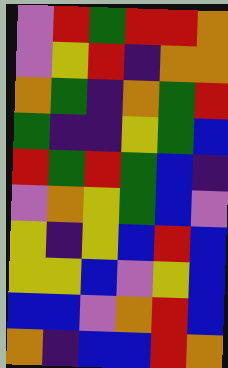[["violet", "red", "green", "red", "red", "orange"], ["violet", "yellow", "red", "indigo", "orange", "orange"], ["orange", "green", "indigo", "orange", "green", "red"], ["green", "indigo", "indigo", "yellow", "green", "blue"], ["red", "green", "red", "green", "blue", "indigo"], ["violet", "orange", "yellow", "green", "blue", "violet"], ["yellow", "indigo", "yellow", "blue", "red", "blue"], ["yellow", "yellow", "blue", "violet", "yellow", "blue"], ["blue", "blue", "violet", "orange", "red", "blue"], ["orange", "indigo", "blue", "blue", "red", "orange"]]